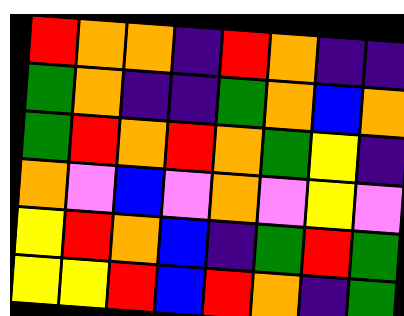[["red", "orange", "orange", "indigo", "red", "orange", "indigo", "indigo"], ["green", "orange", "indigo", "indigo", "green", "orange", "blue", "orange"], ["green", "red", "orange", "red", "orange", "green", "yellow", "indigo"], ["orange", "violet", "blue", "violet", "orange", "violet", "yellow", "violet"], ["yellow", "red", "orange", "blue", "indigo", "green", "red", "green"], ["yellow", "yellow", "red", "blue", "red", "orange", "indigo", "green"]]